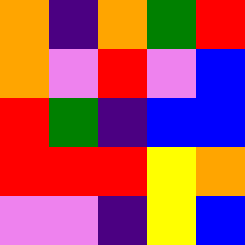[["orange", "indigo", "orange", "green", "red"], ["orange", "violet", "red", "violet", "blue"], ["red", "green", "indigo", "blue", "blue"], ["red", "red", "red", "yellow", "orange"], ["violet", "violet", "indigo", "yellow", "blue"]]